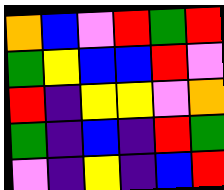[["orange", "blue", "violet", "red", "green", "red"], ["green", "yellow", "blue", "blue", "red", "violet"], ["red", "indigo", "yellow", "yellow", "violet", "orange"], ["green", "indigo", "blue", "indigo", "red", "green"], ["violet", "indigo", "yellow", "indigo", "blue", "red"]]